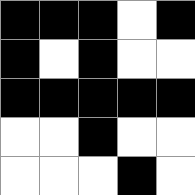[["black", "black", "black", "white", "black"], ["black", "white", "black", "white", "white"], ["black", "black", "black", "black", "black"], ["white", "white", "black", "white", "white"], ["white", "white", "white", "black", "white"]]